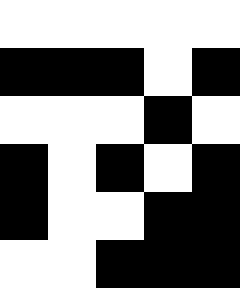[["white", "white", "white", "white", "white"], ["black", "black", "black", "white", "black"], ["white", "white", "white", "black", "white"], ["black", "white", "black", "white", "black"], ["black", "white", "white", "black", "black"], ["white", "white", "black", "black", "black"]]